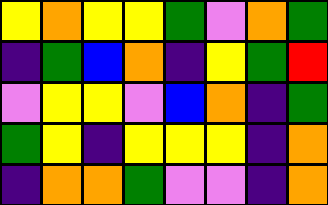[["yellow", "orange", "yellow", "yellow", "green", "violet", "orange", "green"], ["indigo", "green", "blue", "orange", "indigo", "yellow", "green", "red"], ["violet", "yellow", "yellow", "violet", "blue", "orange", "indigo", "green"], ["green", "yellow", "indigo", "yellow", "yellow", "yellow", "indigo", "orange"], ["indigo", "orange", "orange", "green", "violet", "violet", "indigo", "orange"]]